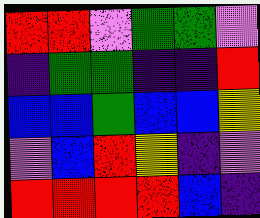[["red", "red", "violet", "green", "green", "violet"], ["indigo", "green", "green", "indigo", "indigo", "red"], ["blue", "blue", "green", "blue", "blue", "yellow"], ["violet", "blue", "red", "yellow", "indigo", "violet"], ["red", "red", "red", "red", "blue", "indigo"]]